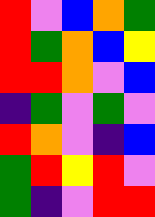[["red", "violet", "blue", "orange", "green"], ["red", "green", "orange", "blue", "yellow"], ["red", "red", "orange", "violet", "blue"], ["indigo", "green", "violet", "green", "violet"], ["red", "orange", "violet", "indigo", "blue"], ["green", "red", "yellow", "red", "violet"], ["green", "indigo", "violet", "red", "red"]]